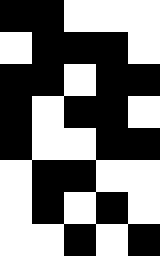[["black", "black", "white", "white", "white"], ["white", "black", "black", "black", "white"], ["black", "black", "white", "black", "black"], ["black", "white", "black", "black", "white"], ["black", "white", "white", "black", "black"], ["white", "black", "black", "white", "white"], ["white", "black", "white", "black", "white"], ["white", "white", "black", "white", "black"]]